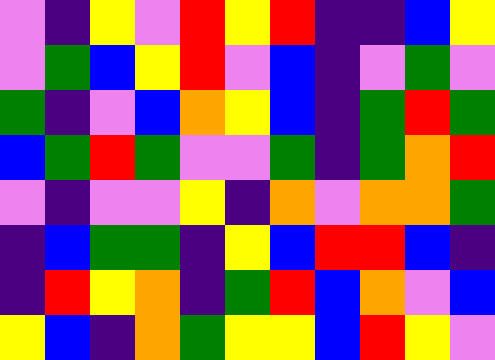[["violet", "indigo", "yellow", "violet", "red", "yellow", "red", "indigo", "indigo", "blue", "yellow"], ["violet", "green", "blue", "yellow", "red", "violet", "blue", "indigo", "violet", "green", "violet"], ["green", "indigo", "violet", "blue", "orange", "yellow", "blue", "indigo", "green", "red", "green"], ["blue", "green", "red", "green", "violet", "violet", "green", "indigo", "green", "orange", "red"], ["violet", "indigo", "violet", "violet", "yellow", "indigo", "orange", "violet", "orange", "orange", "green"], ["indigo", "blue", "green", "green", "indigo", "yellow", "blue", "red", "red", "blue", "indigo"], ["indigo", "red", "yellow", "orange", "indigo", "green", "red", "blue", "orange", "violet", "blue"], ["yellow", "blue", "indigo", "orange", "green", "yellow", "yellow", "blue", "red", "yellow", "violet"]]